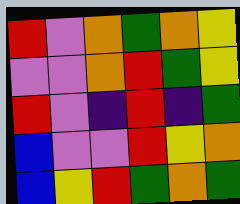[["red", "violet", "orange", "green", "orange", "yellow"], ["violet", "violet", "orange", "red", "green", "yellow"], ["red", "violet", "indigo", "red", "indigo", "green"], ["blue", "violet", "violet", "red", "yellow", "orange"], ["blue", "yellow", "red", "green", "orange", "green"]]